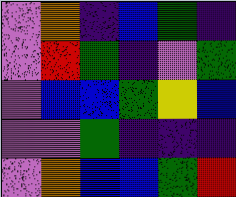[["violet", "orange", "indigo", "blue", "green", "indigo"], ["violet", "red", "green", "indigo", "violet", "green"], ["violet", "blue", "blue", "green", "yellow", "blue"], ["violet", "violet", "green", "indigo", "indigo", "indigo"], ["violet", "orange", "blue", "blue", "green", "red"]]